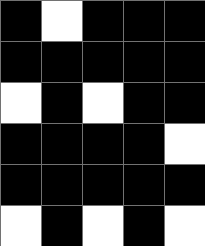[["black", "white", "black", "black", "black"], ["black", "black", "black", "black", "black"], ["white", "black", "white", "black", "black"], ["black", "black", "black", "black", "white"], ["black", "black", "black", "black", "black"], ["white", "black", "white", "black", "white"]]